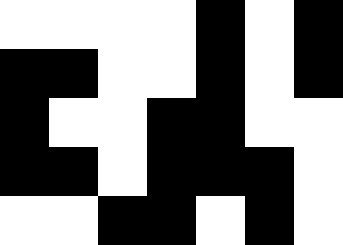[["white", "white", "white", "white", "black", "white", "black"], ["black", "black", "white", "white", "black", "white", "black"], ["black", "white", "white", "black", "black", "white", "white"], ["black", "black", "white", "black", "black", "black", "white"], ["white", "white", "black", "black", "white", "black", "white"]]